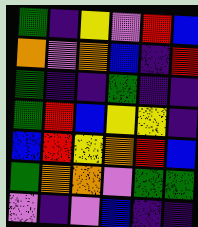[["green", "indigo", "yellow", "violet", "red", "blue"], ["orange", "violet", "orange", "blue", "indigo", "red"], ["green", "indigo", "indigo", "green", "indigo", "indigo"], ["green", "red", "blue", "yellow", "yellow", "indigo"], ["blue", "red", "yellow", "orange", "red", "blue"], ["green", "orange", "orange", "violet", "green", "green"], ["violet", "indigo", "violet", "blue", "indigo", "indigo"]]